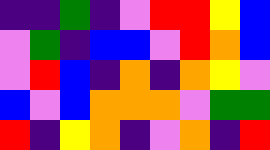[["indigo", "indigo", "green", "indigo", "violet", "red", "red", "yellow", "blue"], ["violet", "green", "indigo", "blue", "blue", "violet", "red", "orange", "blue"], ["violet", "red", "blue", "indigo", "orange", "indigo", "orange", "yellow", "violet"], ["blue", "violet", "blue", "orange", "orange", "orange", "violet", "green", "green"], ["red", "indigo", "yellow", "orange", "indigo", "violet", "orange", "indigo", "red"]]